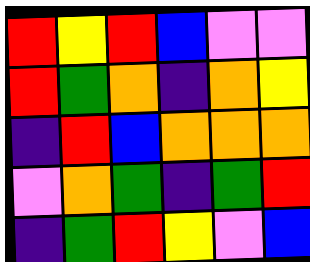[["red", "yellow", "red", "blue", "violet", "violet"], ["red", "green", "orange", "indigo", "orange", "yellow"], ["indigo", "red", "blue", "orange", "orange", "orange"], ["violet", "orange", "green", "indigo", "green", "red"], ["indigo", "green", "red", "yellow", "violet", "blue"]]